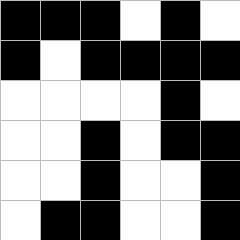[["black", "black", "black", "white", "black", "white"], ["black", "white", "black", "black", "black", "black"], ["white", "white", "white", "white", "black", "white"], ["white", "white", "black", "white", "black", "black"], ["white", "white", "black", "white", "white", "black"], ["white", "black", "black", "white", "white", "black"]]